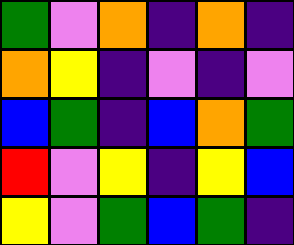[["green", "violet", "orange", "indigo", "orange", "indigo"], ["orange", "yellow", "indigo", "violet", "indigo", "violet"], ["blue", "green", "indigo", "blue", "orange", "green"], ["red", "violet", "yellow", "indigo", "yellow", "blue"], ["yellow", "violet", "green", "blue", "green", "indigo"]]